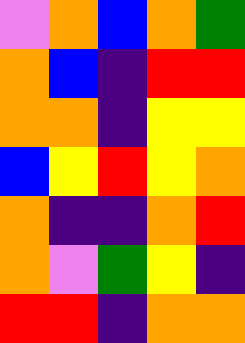[["violet", "orange", "blue", "orange", "green"], ["orange", "blue", "indigo", "red", "red"], ["orange", "orange", "indigo", "yellow", "yellow"], ["blue", "yellow", "red", "yellow", "orange"], ["orange", "indigo", "indigo", "orange", "red"], ["orange", "violet", "green", "yellow", "indigo"], ["red", "red", "indigo", "orange", "orange"]]